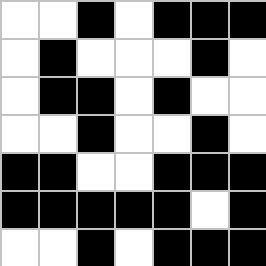[["white", "white", "black", "white", "black", "black", "black"], ["white", "black", "white", "white", "white", "black", "white"], ["white", "black", "black", "white", "black", "white", "white"], ["white", "white", "black", "white", "white", "black", "white"], ["black", "black", "white", "white", "black", "black", "black"], ["black", "black", "black", "black", "black", "white", "black"], ["white", "white", "black", "white", "black", "black", "black"]]